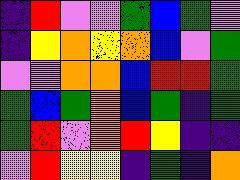[["indigo", "red", "violet", "violet", "green", "blue", "green", "violet"], ["indigo", "yellow", "orange", "yellow", "orange", "blue", "violet", "green"], ["violet", "violet", "orange", "orange", "blue", "red", "red", "green"], ["green", "blue", "green", "orange", "blue", "green", "indigo", "green"], ["green", "red", "violet", "orange", "red", "yellow", "indigo", "indigo"], ["violet", "red", "yellow", "yellow", "indigo", "green", "indigo", "orange"]]